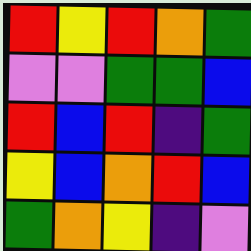[["red", "yellow", "red", "orange", "green"], ["violet", "violet", "green", "green", "blue"], ["red", "blue", "red", "indigo", "green"], ["yellow", "blue", "orange", "red", "blue"], ["green", "orange", "yellow", "indigo", "violet"]]